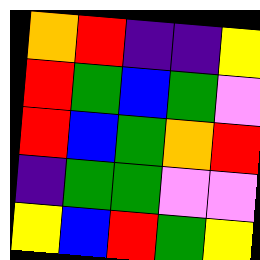[["orange", "red", "indigo", "indigo", "yellow"], ["red", "green", "blue", "green", "violet"], ["red", "blue", "green", "orange", "red"], ["indigo", "green", "green", "violet", "violet"], ["yellow", "blue", "red", "green", "yellow"]]